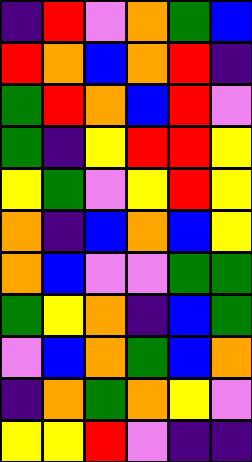[["indigo", "red", "violet", "orange", "green", "blue"], ["red", "orange", "blue", "orange", "red", "indigo"], ["green", "red", "orange", "blue", "red", "violet"], ["green", "indigo", "yellow", "red", "red", "yellow"], ["yellow", "green", "violet", "yellow", "red", "yellow"], ["orange", "indigo", "blue", "orange", "blue", "yellow"], ["orange", "blue", "violet", "violet", "green", "green"], ["green", "yellow", "orange", "indigo", "blue", "green"], ["violet", "blue", "orange", "green", "blue", "orange"], ["indigo", "orange", "green", "orange", "yellow", "violet"], ["yellow", "yellow", "red", "violet", "indigo", "indigo"]]